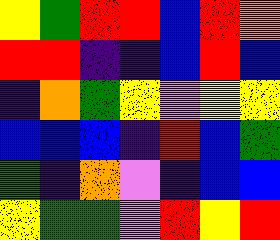[["yellow", "green", "red", "red", "blue", "red", "orange"], ["red", "red", "indigo", "indigo", "blue", "red", "blue"], ["indigo", "orange", "green", "yellow", "violet", "yellow", "yellow"], ["blue", "blue", "blue", "indigo", "red", "blue", "green"], ["green", "indigo", "orange", "violet", "indigo", "blue", "blue"], ["yellow", "green", "green", "violet", "red", "yellow", "red"]]